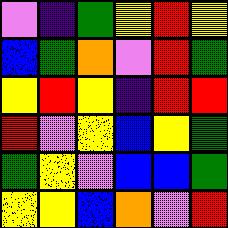[["violet", "indigo", "green", "yellow", "red", "yellow"], ["blue", "green", "orange", "violet", "red", "green"], ["yellow", "red", "yellow", "indigo", "red", "red"], ["red", "violet", "yellow", "blue", "yellow", "green"], ["green", "yellow", "violet", "blue", "blue", "green"], ["yellow", "yellow", "blue", "orange", "violet", "red"]]